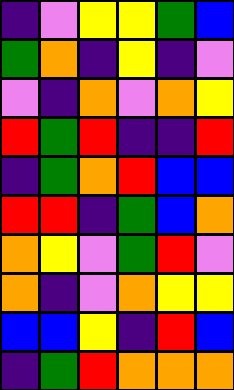[["indigo", "violet", "yellow", "yellow", "green", "blue"], ["green", "orange", "indigo", "yellow", "indigo", "violet"], ["violet", "indigo", "orange", "violet", "orange", "yellow"], ["red", "green", "red", "indigo", "indigo", "red"], ["indigo", "green", "orange", "red", "blue", "blue"], ["red", "red", "indigo", "green", "blue", "orange"], ["orange", "yellow", "violet", "green", "red", "violet"], ["orange", "indigo", "violet", "orange", "yellow", "yellow"], ["blue", "blue", "yellow", "indigo", "red", "blue"], ["indigo", "green", "red", "orange", "orange", "orange"]]